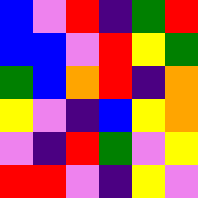[["blue", "violet", "red", "indigo", "green", "red"], ["blue", "blue", "violet", "red", "yellow", "green"], ["green", "blue", "orange", "red", "indigo", "orange"], ["yellow", "violet", "indigo", "blue", "yellow", "orange"], ["violet", "indigo", "red", "green", "violet", "yellow"], ["red", "red", "violet", "indigo", "yellow", "violet"]]